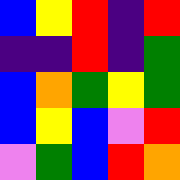[["blue", "yellow", "red", "indigo", "red"], ["indigo", "indigo", "red", "indigo", "green"], ["blue", "orange", "green", "yellow", "green"], ["blue", "yellow", "blue", "violet", "red"], ["violet", "green", "blue", "red", "orange"]]